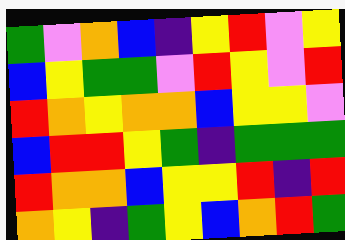[["green", "violet", "orange", "blue", "indigo", "yellow", "red", "violet", "yellow"], ["blue", "yellow", "green", "green", "violet", "red", "yellow", "violet", "red"], ["red", "orange", "yellow", "orange", "orange", "blue", "yellow", "yellow", "violet"], ["blue", "red", "red", "yellow", "green", "indigo", "green", "green", "green"], ["red", "orange", "orange", "blue", "yellow", "yellow", "red", "indigo", "red"], ["orange", "yellow", "indigo", "green", "yellow", "blue", "orange", "red", "green"]]